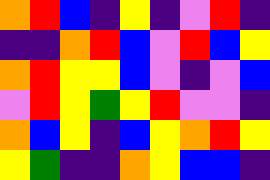[["orange", "red", "blue", "indigo", "yellow", "indigo", "violet", "red", "indigo"], ["indigo", "indigo", "orange", "red", "blue", "violet", "red", "blue", "yellow"], ["orange", "red", "yellow", "yellow", "blue", "violet", "indigo", "violet", "blue"], ["violet", "red", "yellow", "green", "yellow", "red", "violet", "violet", "indigo"], ["orange", "blue", "yellow", "indigo", "blue", "yellow", "orange", "red", "yellow"], ["yellow", "green", "indigo", "indigo", "orange", "yellow", "blue", "blue", "indigo"]]